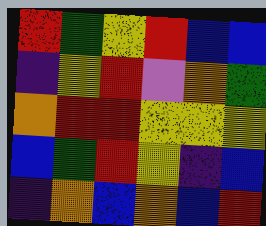[["red", "green", "yellow", "red", "blue", "blue"], ["indigo", "yellow", "red", "violet", "orange", "green"], ["orange", "red", "red", "yellow", "yellow", "yellow"], ["blue", "green", "red", "yellow", "indigo", "blue"], ["indigo", "orange", "blue", "orange", "blue", "red"]]